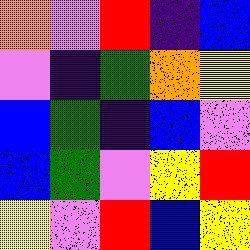[["orange", "violet", "red", "indigo", "blue"], ["violet", "indigo", "green", "orange", "yellow"], ["blue", "green", "indigo", "blue", "violet"], ["blue", "green", "violet", "yellow", "red"], ["yellow", "violet", "red", "blue", "yellow"]]